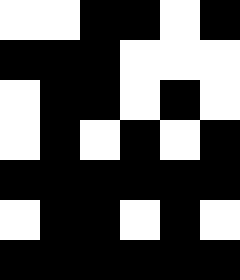[["white", "white", "black", "black", "white", "black"], ["black", "black", "black", "white", "white", "white"], ["white", "black", "black", "white", "black", "white"], ["white", "black", "white", "black", "white", "black"], ["black", "black", "black", "black", "black", "black"], ["white", "black", "black", "white", "black", "white"], ["black", "black", "black", "black", "black", "black"]]